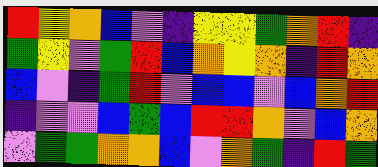[["red", "yellow", "orange", "blue", "violet", "indigo", "yellow", "yellow", "green", "orange", "red", "indigo"], ["green", "yellow", "violet", "green", "red", "blue", "orange", "yellow", "orange", "indigo", "red", "orange"], ["blue", "violet", "indigo", "green", "red", "violet", "blue", "blue", "violet", "blue", "orange", "red"], ["indigo", "violet", "violet", "blue", "green", "blue", "red", "red", "orange", "violet", "blue", "orange"], ["violet", "green", "green", "orange", "orange", "blue", "violet", "orange", "green", "indigo", "red", "green"]]